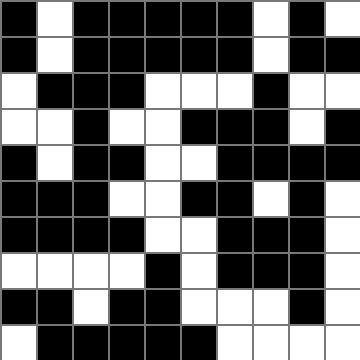[["black", "white", "black", "black", "black", "black", "black", "white", "black", "white"], ["black", "white", "black", "black", "black", "black", "black", "white", "black", "black"], ["white", "black", "black", "black", "white", "white", "white", "black", "white", "white"], ["white", "white", "black", "white", "white", "black", "black", "black", "white", "black"], ["black", "white", "black", "black", "white", "white", "black", "black", "black", "black"], ["black", "black", "black", "white", "white", "black", "black", "white", "black", "white"], ["black", "black", "black", "black", "white", "white", "black", "black", "black", "white"], ["white", "white", "white", "white", "black", "white", "black", "black", "black", "white"], ["black", "black", "white", "black", "black", "white", "white", "white", "black", "white"], ["white", "black", "black", "black", "black", "black", "white", "white", "white", "white"]]